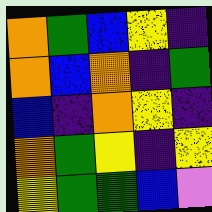[["orange", "green", "blue", "yellow", "indigo"], ["orange", "blue", "orange", "indigo", "green"], ["blue", "indigo", "orange", "yellow", "indigo"], ["orange", "green", "yellow", "indigo", "yellow"], ["yellow", "green", "green", "blue", "violet"]]